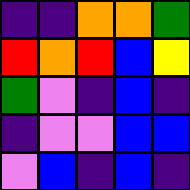[["indigo", "indigo", "orange", "orange", "green"], ["red", "orange", "red", "blue", "yellow"], ["green", "violet", "indigo", "blue", "indigo"], ["indigo", "violet", "violet", "blue", "blue"], ["violet", "blue", "indigo", "blue", "indigo"]]